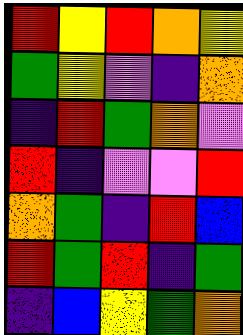[["red", "yellow", "red", "orange", "yellow"], ["green", "yellow", "violet", "indigo", "orange"], ["indigo", "red", "green", "orange", "violet"], ["red", "indigo", "violet", "violet", "red"], ["orange", "green", "indigo", "red", "blue"], ["red", "green", "red", "indigo", "green"], ["indigo", "blue", "yellow", "green", "orange"]]